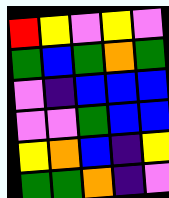[["red", "yellow", "violet", "yellow", "violet"], ["green", "blue", "green", "orange", "green"], ["violet", "indigo", "blue", "blue", "blue"], ["violet", "violet", "green", "blue", "blue"], ["yellow", "orange", "blue", "indigo", "yellow"], ["green", "green", "orange", "indigo", "violet"]]